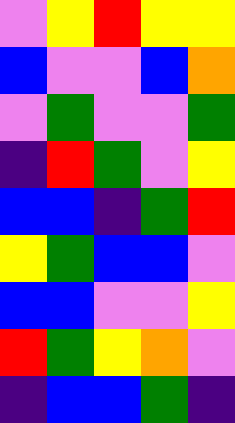[["violet", "yellow", "red", "yellow", "yellow"], ["blue", "violet", "violet", "blue", "orange"], ["violet", "green", "violet", "violet", "green"], ["indigo", "red", "green", "violet", "yellow"], ["blue", "blue", "indigo", "green", "red"], ["yellow", "green", "blue", "blue", "violet"], ["blue", "blue", "violet", "violet", "yellow"], ["red", "green", "yellow", "orange", "violet"], ["indigo", "blue", "blue", "green", "indigo"]]